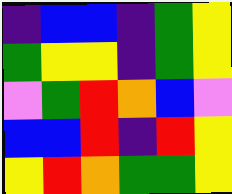[["indigo", "blue", "blue", "indigo", "green", "yellow"], ["green", "yellow", "yellow", "indigo", "green", "yellow"], ["violet", "green", "red", "orange", "blue", "violet"], ["blue", "blue", "red", "indigo", "red", "yellow"], ["yellow", "red", "orange", "green", "green", "yellow"]]